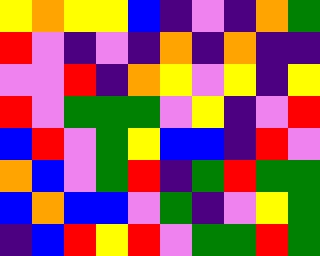[["yellow", "orange", "yellow", "yellow", "blue", "indigo", "violet", "indigo", "orange", "green"], ["red", "violet", "indigo", "violet", "indigo", "orange", "indigo", "orange", "indigo", "indigo"], ["violet", "violet", "red", "indigo", "orange", "yellow", "violet", "yellow", "indigo", "yellow"], ["red", "violet", "green", "green", "green", "violet", "yellow", "indigo", "violet", "red"], ["blue", "red", "violet", "green", "yellow", "blue", "blue", "indigo", "red", "violet"], ["orange", "blue", "violet", "green", "red", "indigo", "green", "red", "green", "green"], ["blue", "orange", "blue", "blue", "violet", "green", "indigo", "violet", "yellow", "green"], ["indigo", "blue", "red", "yellow", "red", "violet", "green", "green", "red", "green"]]